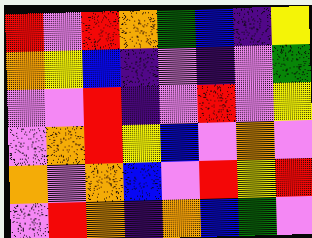[["red", "violet", "red", "orange", "green", "blue", "indigo", "yellow"], ["orange", "yellow", "blue", "indigo", "violet", "indigo", "violet", "green"], ["violet", "violet", "red", "indigo", "violet", "red", "violet", "yellow"], ["violet", "orange", "red", "yellow", "blue", "violet", "orange", "violet"], ["orange", "violet", "orange", "blue", "violet", "red", "yellow", "red"], ["violet", "red", "orange", "indigo", "orange", "blue", "green", "violet"]]